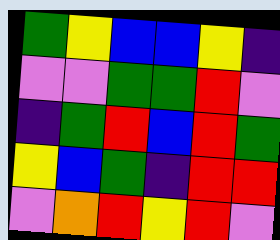[["green", "yellow", "blue", "blue", "yellow", "indigo"], ["violet", "violet", "green", "green", "red", "violet"], ["indigo", "green", "red", "blue", "red", "green"], ["yellow", "blue", "green", "indigo", "red", "red"], ["violet", "orange", "red", "yellow", "red", "violet"]]